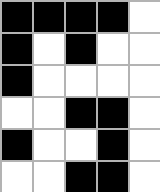[["black", "black", "black", "black", "white"], ["black", "white", "black", "white", "white"], ["black", "white", "white", "white", "white"], ["white", "white", "black", "black", "white"], ["black", "white", "white", "black", "white"], ["white", "white", "black", "black", "white"]]